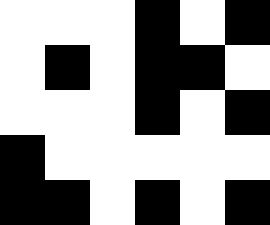[["white", "white", "white", "black", "white", "black"], ["white", "black", "white", "black", "black", "white"], ["white", "white", "white", "black", "white", "black"], ["black", "white", "white", "white", "white", "white"], ["black", "black", "white", "black", "white", "black"]]